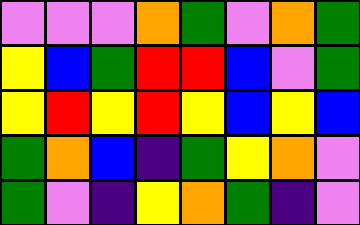[["violet", "violet", "violet", "orange", "green", "violet", "orange", "green"], ["yellow", "blue", "green", "red", "red", "blue", "violet", "green"], ["yellow", "red", "yellow", "red", "yellow", "blue", "yellow", "blue"], ["green", "orange", "blue", "indigo", "green", "yellow", "orange", "violet"], ["green", "violet", "indigo", "yellow", "orange", "green", "indigo", "violet"]]